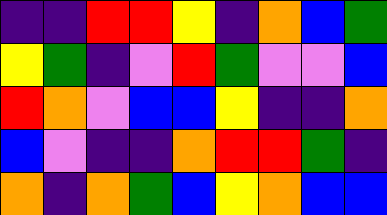[["indigo", "indigo", "red", "red", "yellow", "indigo", "orange", "blue", "green"], ["yellow", "green", "indigo", "violet", "red", "green", "violet", "violet", "blue"], ["red", "orange", "violet", "blue", "blue", "yellow", "indigo", "indigo", "orange"], ["blue", "violet", "indigo", "indigo", "orange", "red", "red", "green", "indigo"], ["orange", "indigo", "orange", "green", "blue", "yellow", "orange", "blue", "blue"]]